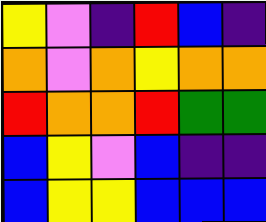[["yellow", "violet", "indigo", "red", "blue", "indigo"], ["orange", "violet", "orange", "yellow", "orange", "orange"], ["red", "orange", "orange", "red", "green", "green"], ["blue", "yellow", "violet", "blue", "indigo", "indigo"], ["blue", "yellow", "yellow", "blue", "blue", "blue"]]